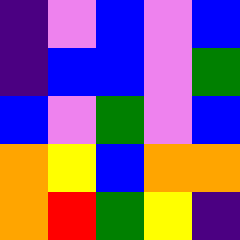[["indigo", "violet", "blue", "violet", "blue"], ["indigo", "blue", "blue", "violet", "green"], ["blue", "violet", "green", "violet", "blue"], ["orange", "yellow", "blue", "orange", "orange"], ["orange", "red", "green", "yellow", "indigo"]]